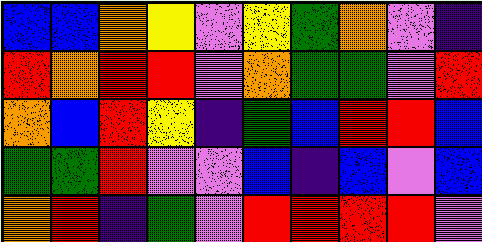[["blue", "blue", "orange", "yellow", "violet", "yellow", "green", "orange", "violet", "indigo"], ["red", "orange", "red", "red", "violet", "orange", "green", "green", "violet", "red"], ["orange", "blue", "red", "yellow", "indigo", "green", "blue", "red", "red", "blue"], ["green", "green", "red", "violet", "violet", "blue", "indigo", "blue", "violet", "blue"], ["orange", "red", "indigo", "green", "violet", "red", "red", "red", "red", "violet"]]